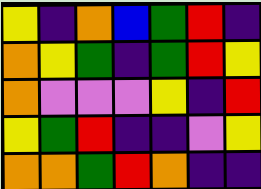[["yellow", "indigo", "orange", "blue", "green", "red", "indigo"], ["orange", "yellow", "green", "indigo", "green", "red", "yellow"], ["orange", "violet", "violet", "violet", "yellow", "indigo", "red"], ["yellow", "green", "red", "indigo", "indigo", "violet", "yellow"], ["orange", "orange", "green", "red", "orange", "indigo", "indigo"]]